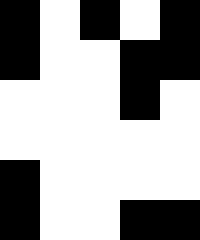[["black", "white", "black", "white", "black"], ["black", "white", "white", "black", "black"], ["white", "white", "white", "black", "white"], ["white", "white", "white", "white", "white"], ["black", "white", "white", "white", "white"], ["black", "white", "white", "black", "black"]]